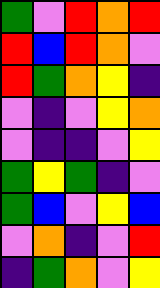[["green", "violet", "red", "orange", "red"], ["red", "blue", "red", "orange", "violet"], ["red", "green", "orange", "yellow", "indigo"], ["violet", "indigo", "violet", "yellow", "orange"], ["violet", "indigo", "indigo", "violet", "yellow"], ["green", "yellow", "green", "indigo", "violet"], ["green", "blue", "violet", "yellow", "blue"], ["violet", "orange", "indigo", "violet", "red"], ["indigo", "green", "orange", "violet", "yellow"]]